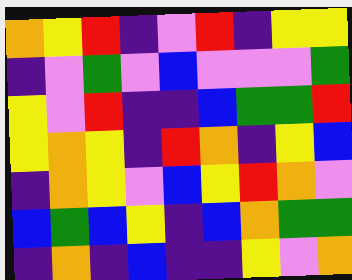[["orange", "yellow", "red", "indigo", "violet", "red", "indigo", "yellow", "yellow"], ["indigo", "violet", "green", "violet", "blue", "violet", "violet", "violet", "green"], ["yellow", "violet", "red", "indigo", "indigo", "blue", "green", "green", "red"], ["yellow", "orange", "yellow", "indigo", "red", "orange", "indigo", "yellow", "blue"], ["indigo", "orange", "yellow", "violet", "blue", "yellow", "red", "orange", "violet"], ["blue", "green", "blue", "yellow", "indigo", "blue", "orange", "green", "green"], ["indigo", "orange", "indigo", "blue", "indigo", "indigo", "yellow", "violet", "orange"]]